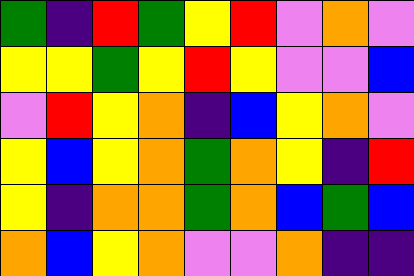[["green", "indigo", "red", "green", "yellow", "red", "violet", "orange", "violet"], ["yellow", "yellow", "green", "yellow", "red", "yellow", "violet", "violet", "blue"], ["violet", "red", "yellow", "orange", "indigo", "blue", "yellow", "orange", "violet"], ["yellow", "blue", "yellow", "orange", "green", "orange", "yellow", "indigo", "red"], ["yellow", "indigo", "orange", "orange", "green", "orange", "blue", "green", "blue"], ["orange", "blue", "yellow", "orange", "violet", "violet", "orange", "indigo", "indigo"]]